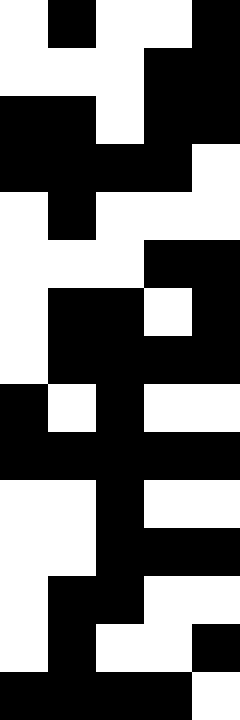[["white", "black", "white", "white", "black"], ["white", "white", "white", "black", "black"], ["black", "black", "white", "black", "black"], ["black", "black", "black", "black", "white"], ["white", "black", "white", "white", "white"], ["white", "white", "white", "black", "black"], ["white", "black", "black", "white", "black"], ["white", "black", "black", "black", "black"], ["black", "white", "black", "white", "white"], ["black", "black", "black", "black", "black"], ["white", "white", "black", "white", "white"], ["white", "white", "black", "black", "black"], ["white", "black", "black", "white", "white"], ["white", "black", "white", "white", "black"], ["black", "black", "black", "black", "white"]]